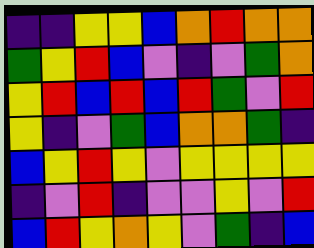[["indigo", "indigo", "yellow", "yellow", "blue", "orange", "red", "orange", "orange"], ["green", "yellow", "red", "blue", "violet", "indigo", "violet", "green", "orange"], ["yellow", "red", "blue", "red", "blue", "red", "green", "violet", "red"], ["yellow", "indigo", "violet", "green", "blue", "orange", "orange", "green", "indigo"], ["blue", "yellow", "red", "yellow", "violet", "yellow", "yellow", "yellow", "yellow"], ["indigo", "violet", "red", "indigo", "violet", "violet", "yellow", "violet", "red"], ["blue", "red", "yellow", "orange", "yellow", "violet", "green", "indigo", "blue"]]